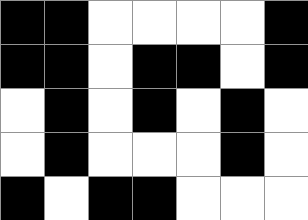[["black", "black", "white", "white", "white", "white", "black"], ["black", "black", "white", "black", "black", "white", "black"], ["white", "black", "white", "black", "white", "black", "white"], ["white", "black", "white", "white", "white", "black", "white"], ["black", "white", "black", "black", "white", "white", "white"]]